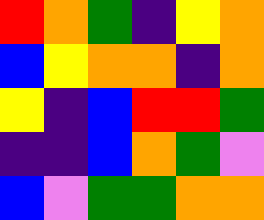[["red", "orange", "green", "indigo", "yellow", "orange"], ["blue", "yellow", "orange", "orange", "indigo", "orange"], ["yellow", "indigo", "blue", "red", "red", "green"], ["indigo", "indigo", "blue", "orange", "green", "violet"], ["blue", "violet", "green", "green", "orange", "orange"]]